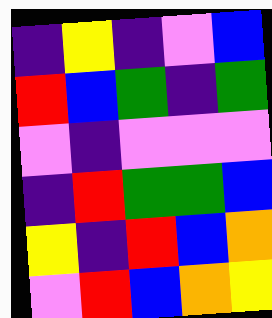[["indigo", "yellow", "indigo", "violet", "blue"], ["red", "blue", "green", "indigo", "green"], ["violet", "indigo", "violet", "violet", "violet"], ["indigo", "red", "green", "green", "blue"], ["yellow", "indigo", "red", "blue", "orange"], ["violet", "red", "blue", "orange", "yellow"]]